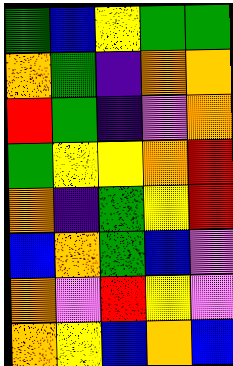[["green", "blue", "yellow", "green", "green"], ["orange", "green", "indigo", "orange", "orange"], ["red", "green", "indigo", "violet", "orange"], ["green", "yellow", "yellow", "orange", "red"], ["orange", "indigo", "green", "yellow", "red"], ["blue", "orange", "green", "blue", "violet"], ["orange", "violet", "red", "yellow", "violet"], ["orange", "yellow", "blue", "orange", "blue"]]